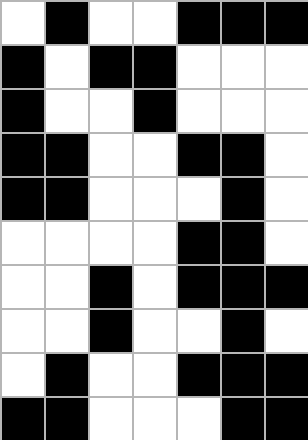[["white", "black", "white", "white", "black", "black", "black"], ["black", "white", "black", "black", "white", "white", "white"], ["black", "white", "white", "black", "white", "white", "white"], ["black", "black", "white", "white", "black", "black", "white"], ["black", "black", "white", "white", "white", "black", "white"], ["white", "white", "white", "white", "black", "black", "white"], ["white", "white", "black", "white", "black", "black", "black"], ["white", "white", "black", "white", "white", "black", "white"], ["white", "black", "white", "white", "black", "black", "black"], ["black", "black", "white", "white", "white", "black", "black"]]